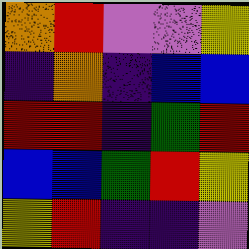[["orange", "red", "violet", "violet", "yellow"], ["indigo", "orange", "indigo", "blue", "blue"], ["red", "red", "indigo", "green", "red"], ["blue", "blue", "green", "red", "yellow"], ["yellow", "red", "indigo", "indigo", "violet"]]